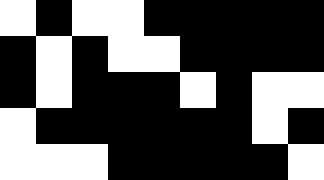[["white", "black", "white", "white", "black", "black", "black", "black", "black"], ["black", "white", "black", "white", "white", "black", "black", "black", "black"], ["black", "white", "black", "black", "black", "white", "black", "white", "white"], ["white", "black", "black", "black", "black", "black", "black", "white", "black"], ["white", "white", "white", "black", "black", "black", "black", "black", "white"]]